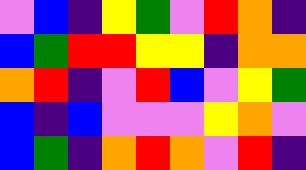[["violet", "blue", "indigo", "yellow", "green", "violet", "red", "orange", "indigo"], ["blue", "green", "red", "red", "yellow", "yellow", "indigo", "orange", "orange"], ["orange", "red", "indigo", "violet", "red", "blue", "violet", "yellow", "green"], ["blue", "indigo", "blue", "violet", "violet", "violet", "yellow", "orange", "violet"], ["blue", "green", "indigo", "orange", "red", "orange", "violet", "red", "indigo"]]